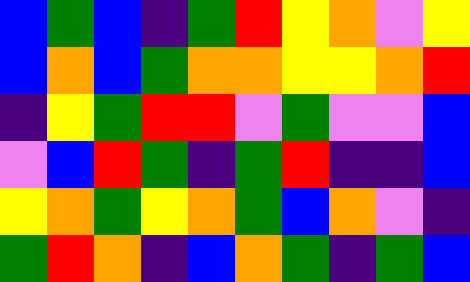[["blue", "green", "blue", "indigo", "green", "red", "yellow", "orange", "violet", "yellow"], ["blue", "orange", "blue", "green", "orange", "orange", "yellow", "yellow", "orange", "red"], ["indigo", "yellow", "green", "red", "red", "violet", "green", "violet", "violet", "blue"], ["violet", "blue", "red", "green", "indigo", "green", "red", "indigo", "indigo", "blue"], ["yellow", "orange", "green", "yellow", "orange", "green", "blue", "orange", "violet", "indigo"], ["green", "red", "orange", "indigo", "blue", "orange", "green", "indigo", "green", "blue"]]